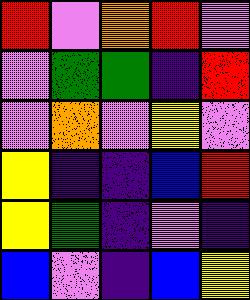[["red", "violet", "orange", "red", "violet"], ["violet", "green", "green", "indigo", "red"], ["violet", "orange", "violet", "yellow", "violet"], ["yellow", "indigo", "indigo", "blue", "red"], ["yellow", "green", "indigo", "violet", "indigo"], ["blue", "violet", "indigo", "blue", "yellow"]]